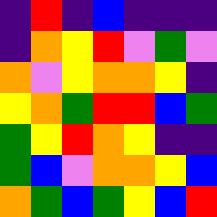[["indigo", "red", "indigo", "blue", "indigo", "indigo", "indigo"], ["indigo", "orange", "yellow", "red", "violet", "green", "violet"], ["orange", "violet", "yellow", "orange", "orange", "yellow", "indigo"], ["yellow", "orange", "green", "red", "red", "blue", "green"], ["green", "yellow", "red", "orange", "yellow", "indigo", "indigo"], ["green", "blue", "violet", "orange", "orange", "yellow", "blue"], ["orange", "green", "blue", "green", "yellow", "blue", "red"]]